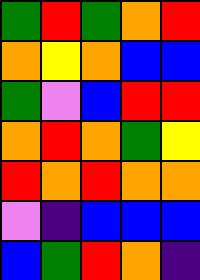[["green", "red", "green", "orange", "red"], ["orange", "yellow", "orange", "blue", "blue"], ["green", "violet", "blue", "red", "red"], ["orange", "red", "orange", "green", "yellow"], ["red", "orange", "red", "orange", "orange"], ["violet", "indigo", "blue", "blue", "blue"], ["blue", "green", "red", "orange", "indigo"]]